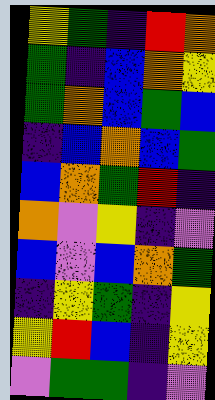[["yellow", "green", "indigo", "red", "orange"], ["green", "indigo", "blue", "orange", "yellow"], ["green", "orange", "blue", "green", "blue"], ["indigo", "blue", "orange", "blue", "green"], ["blue", "orange", "green", "red", "indigo"], ["orange", "violet", "yellow", "indigo", "violet"], ["blue", "violet", "blue", "orange", "green"], ["indigo", "yellow", "green", "indigo", "yellow"], ["yellow", "red", "blue", "indigo", "yellow"], ["violet", "green", "green", "indigo", "violet"]]